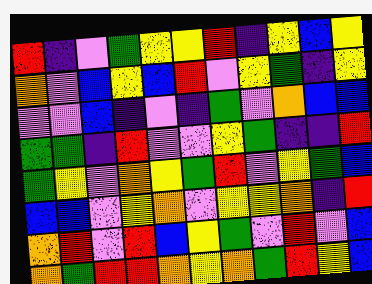[["red", "indigo", "violet", "green", "yellow", "yellow", "red", "indigo", "yellow", "blue", "yellow"], ["orange", "violet", "blue", "yellow", "blue", "red", "violet", "yellow", "green", "indigo", "yellow"], ["violet", "violet", "blue", "indigo", "violet", "indigo", "green", "violet", "orange", "blue", "blue"], ["green", "green", "indigo", "red", "violet", "violet", "yellow", "green", "indigo", "indigo", "red"], ["green", "yellow", "violet", "orange", "yellow", "green", "red", "violet", "yellow", "green", "blue"], ["blue", "blue", "violet", "yellow", "orange", "violet", "yellow", "yellow", "orange", "indigo", "red"], ["orange", "red", "violet", "red", "blue", "yellow", "green", "violet", "red", "violet", "blue"], ["orange", "green", "red", "red", "orange", "yellow", "orange", "green", "red", "yellow", "blue"]]